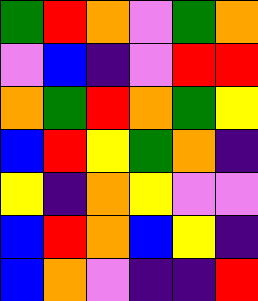[["green", "red", "orange", "violet", "green", "orange"], ["violet", "blue", "indigo", "violet", "red", "red"], ["orange", "green", "red", "orange", "green", "yellow"], ["blue", "red", "yellow", "green", "orange", "indigo"], ["yellow", "indigo", "orange", "yellow", "violet", "violet"], ["blue", "red", "orange", "blue", "yellow", "indigo"], ["blue", "orange", "violet", "indigo", "indigo", "red"]]